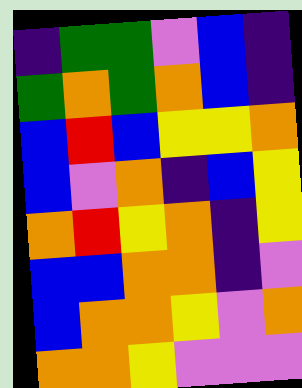[["indigo", "green", "green", "violet", "blue", "indigo"], ["green", "orange", "green", "orange", "blue", "indigo"], ["blue", "red", "blue", "yellow", "yellow", "orange"], ["blue", "violet", "orange", "indigo", "blue", "yellow"], ["orange", "red", "yellow", "orange", "indigo", "yellow"], ["blue", "blue", "orange", "orange", "indigo", "violet"], ["blue", "orange", "orange", "yellow", "violet", "orange"], ["orange", "orange", "yellow", "violet", "violet", "violet"]]